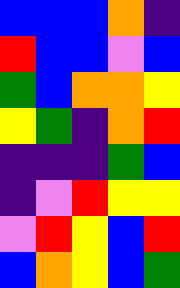[["blue", "blue", "blue", "orange", "indigo"], ["red", "blue", "blue", "violet", "blue"], ["green", "blue", "orange", "orange", "yellow"], ["yellow", "green", "indigo", "orange", "red"], ["indigo", "indigo", "indigo", "green", "blue"], ["indigo", "violet", "red", "yellow", "yellow"], ["violet", "red", "yellow", "blue", "red"], ["blue", "orange", "yellow", "blue", "green"]]